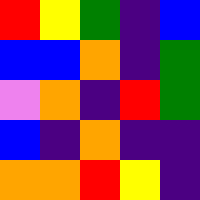[["red", "yellow", "green", "indigo", "blue"], ["blue", "blue", "orange", "indigo", "green"], ["violet", "orange", "indigo", "red", "green"], ["blue", "indigo", "orange", "indigo", "indigo"], ["orange", "orange", "red", "yellow", "indigo"]]